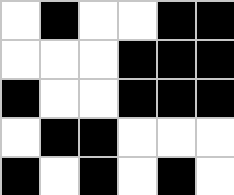[["white", "black", "white", "white", "black", "black"], ["white", "white", "white", "black", "black", "black"], ["black", "white", "white", "black", "black", "black"], ["white", "black", "black", "white", "white", "white"], ["black", "white", "black", "white", "black", "white"]]